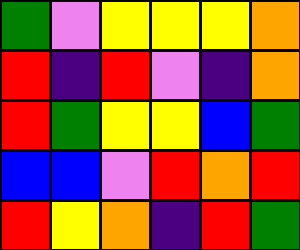[["green", "violet", "yellow", "yellow", "yellow", "orange"], ["red", "indigo", "red", "violet", "indigo", "orange"], ["red", "green", "yellow", "yellow", "blue", "green"], ["blue", "blue", "violet", "red", "orange", "red"], ["red", "yellow", "orange", "indigo", "red", "green"]]